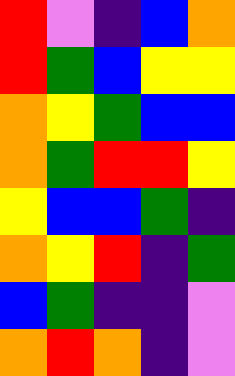[["red", "violet", "indigo", "blue", "orange"], ["red", "green", "blue", "yellow", "yellow"], ["orange", "yellow", "green", "blue", "blue"], ["orange", "green", "red", "red", "yellow"], ["yellow", "blue", "blue", "green", "indigo"], ["orange", "yellow", "red", "indigo", "green"], ["blue", "green", "indigo", "indigo", "violet"], ["orange", "red", "orange", "indigo", "violet"]]